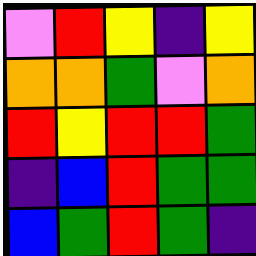[["violet", "red", "yellow", "indigo", "yellow"], ["orange", "orange", "green", "violet", "orange"], ["red", "yellow", "red", "red", "green"], ["indigo", "blue", "red", "green", "green"], ["blue", "green", "red", "green", "indigo"]]